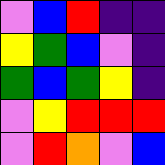[["violet", "blue", "red", "indigo", "indigo"], ["yellow", "green", "blue", "violet", "indigo"], ["green", "blue", "green", "yellow", "indigo"], ["violet", "yellow", "red", "red", "red"], ["violet", "red", "orange", "violet", "blue"]]